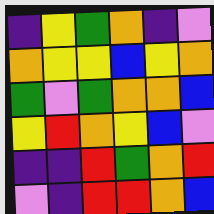[["indigo", "yellow", "green", "orange", "indigo", "violet"], ["orange", "yellow", "yellow", "blue", "yellow", "orange"], ["green", "violet", "green", "orange", "orange", "blue"], ["yellow", "red", "orange", "yellow", "blue", "violet"], ["indigo", "indigo", "red", "green", "orange", "red"], ["violet", "indigo", "red", "red", "orange", "blue"]]